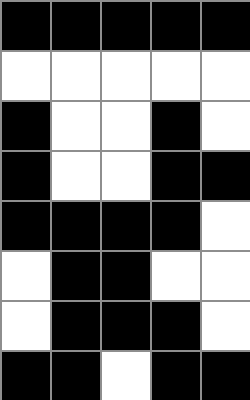[["black", "black", "black", "black", "black"], ["white", "white", "white", "white", "white"], ["black", "white", "white", "black", "white"], ["black", "white", "white", "black", "black"], ["black", "black", "black", "black", "white"], ["white", "black", "black", "white", "white"], ["white", "black", "black", "black", "white"], ["black", "black", "white", "black", "black"]]